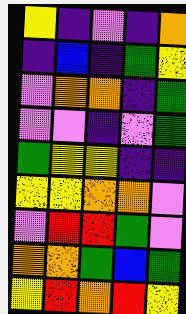[["yellow", "indigo", "violet", "indigo", "orange"], ["indigo", "blue", "indigo", "green", "yellow"], ["violet", "orange", "orange", "indigo", "green"], ["violet", "violet", "indigo", "violet", "green"], ["green", "yellow", "yellow", "indigo", "indigo"], ["yellow", "yellow", "orange", "orange", "violet"], ["violet", "red", "red", "green", "violet"], ["orange", "orange", "green", "blue", "green"], ["yellow", "red", "orange", "red", "yellow"]]